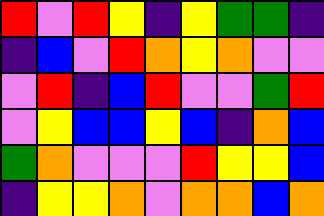[["red", "violet", "red", "yellow", "indigo", "yellow", "green", "green", "indigo"], ["indigo", "blue", "violet", "red", "orange", "yellow", "orange", "violet", "violet"], ["violet", "red", "indigo", "blue", "red", "violet", "violet", "green", "red"], ["violet", "yellow", "blue", "blue", "yellow", "blue", "indigo", "orange", "blue"], ["green", "orange", "violet", "violet", "violet", "red", "yellow", "yellow", "blue"], ["indigo", "yellow", "yellow", "orange", "violet", "orange", "orange", "blue", "orange"]]